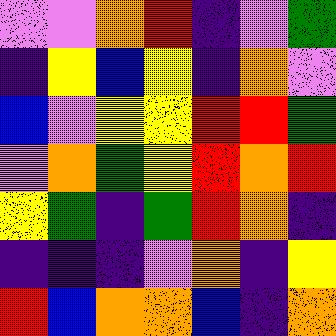[["violet", "violet", "orange", "red", "indigo", "violet", "green"], ["indigo", "yellow", "blue", "yellow", "indigo", "orange", "violet"], ["blue", "violet", "yellow", "yellow", "red", "red", "green"], ["violet", "orange", "green", "yellow", "red", "orange", "red"], ["yellow", "green", "indigo", "green", "red", "orange", "indigo"], ["indigo", "indigo", "indigo", "violet", "orange", "indigo", "yellow"], ["red", "blue", "orange", "orange", "blue", "indigo", "orange"]]